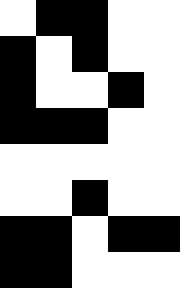[["white", "black", "black", "white", "white"], ["black", "white", "black", "white", "white"], ["black", "white", "white", "black", "white"], ["black", "black", "black", "white", "white"], ["white", "white", "white", "white", "white"], ["white", "white", "black", "white", "white"], ["black", "black", "white", "black", "black"], ["black", "black", "white", "white", "white"]]